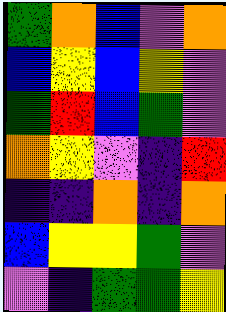[["green", "orange", "blue", "violet", "orange"], ["blue", "yellow", "blue", "yellow", "violet"], ["green", "red", "blue", "green", "violet"], ["orange", "yellow", "violet", "indigo", "red"], ["indigo", "indigo", "orange", "indigo", "orange"], ["blue", "yellow", "yellow", "green", "violet"], ["violet", "indigo", "green", "green", "yellow"]]